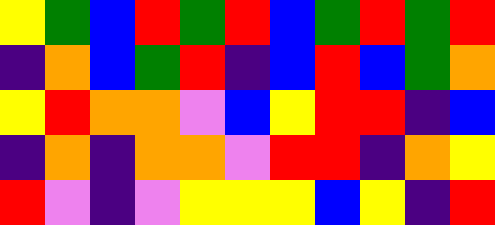[["yellow", "green", "blue", "red", "green", "red", "blue", "green", "red", "green", "red"], ["indigo", "orange", "blue", "green", "red", "indigo", "blue", "red", "blue", "green", "orange"], ["yellow", "red", "orange", "orange", "violet", "blue", "yellow", "red", "red", "indigo", "blue"], ["indigo", "orange", "indigo", "orange", "orange", "violet", "red", "red", "indigo", "orange", "yellow"], ["red", "violet", "indigo", "violet", "yellow", "yellow", "yellow", "blue", "yellow", "indigo", "red"]]